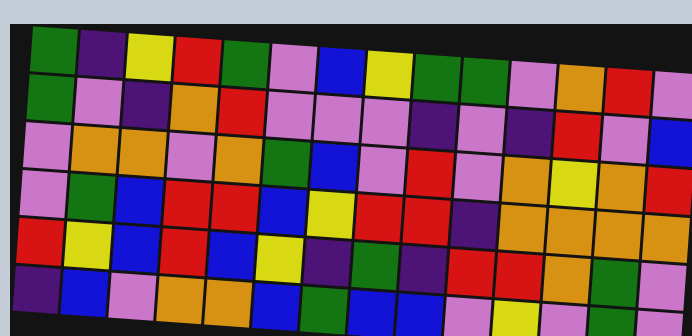[["green", "indigo", "yellow", "red", "green", "violet", "blue", "yellow", "green", "green", "violet", "orange", "red", "violet"], ["green", "violet", "indigo", "orange", "red", "violet", "violet", "violet", "indigo", "violet", "indigo", "red", "violet", "blue"], ["violet", "orange", "orange", "violet", "orange", "green", "blue", "violet", "red", "violet", "orange", "yellow", "orange", "red"], ["violet", "green", "blue", "red", "red", "blue", "yellow", "red", "red", "indigo", "orange", "orange", "orange", "orange"], ["red", "yellow", "blue", "red", "blue", "yellow", "indigo", "green", "indigo", "red", "red", "orange", "green", "violet"], ["indigo", "blue", "violet", "orange", "orange", "blue", "green", "blue", "blue", "violet", "yellow", "violet", "green", "violet"]]